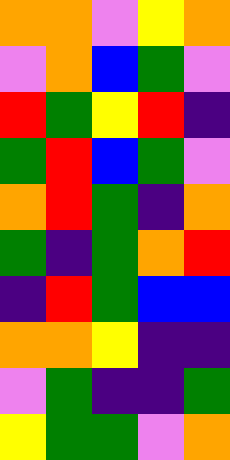[["orange", "orange", "violet", "yellow", "orange"], ["violet", "orange", "blue", "green", "violet"], ["red", "green", "yellow", "red", "indigo"], ["green", "red", "blue", "green", "violet"], ["orange", "red", "green", "indigo", "orange"], ["green", "indigo", "green", "orange", "red"], ["indigo", "red", "green", "blue", "blue"], ["orange", "orange", "yellow", "indigo", "indigo"], ["violet", "green", "indigo", "indigo", "green"], ["yellow", "green", "green", "violet", "orange"]]